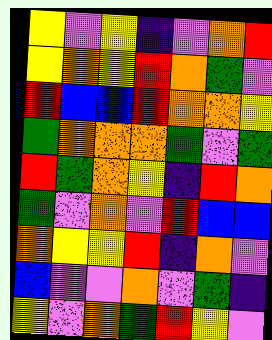[["yellow", "violet", "yellow", "indigo", "violet", "orange", "red"], ["yellow", "orange", "yellow", "red", "orange", "green", "violet"], ["red", "blue", "blue", "red", "orange", "orange", "yellow"], ["green", "orange", "orange", "orange", "green", "violet", "green"], ["red", "green", "orange", "yellow", "indigo", "red", "orange"], ["green", "violet", "orange", "violet", "red", "blue", "blue"], ["orange", "yellow", "yellow", "red", "indigo", "orange", "violet"], ["blue", "violet", "violet", "orange", "violet", "green", "indigo"], ["yellow", "violet", "orange", "green", "red", "yellow", "violet"]]